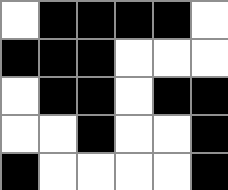[["white", "black", "black", "black", "black", "white"], ["black", "black", "black", "white", "white", "white"], ["white", "black", "black", "white", "black", "black"], ["white", "white", "black", "white", "white", "black"], ["black", "white", "white", "white", "white", "black"]]